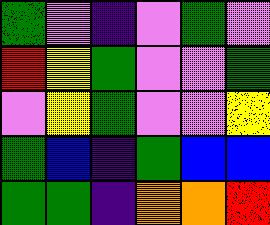[["green", "violet", "indigo", "violet", "green", "violet"], ["red", "yellow", "green", "violet", "violet", "green"], ["violet", "yellow", "green", "violet", "violet", "yellow"], ["green", "blue", "indigo", "green", "blue", "blue"], ["green", "green", "indigo", "orange", "orange", "red"]]